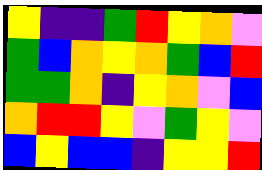[["yellow", "indigo", "indigo", "green", "red", "yellow", "orange", "violet"], ["green", "blue", "orange", "yellow", "orange", "green", "blue", "red"], ["green", "green", "orange", "indigo", "yellow", "orange", "violet", "blue"], ["orange", "red", "red", "yellow", "violet", "green", "yellow", "violet"], ["blue", "yellow", "blue", "blue", "indigo", "yellow", "yellow", "red"]]